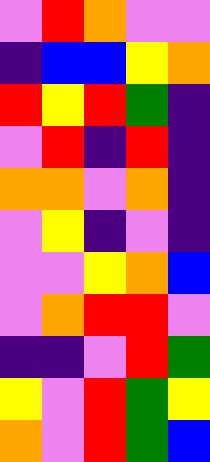[["violet", "red", "orange", "violet", "violet"], ["indigo", "blue", "blue", "yellow", "orange"], ["red", "yellow", "red", "green", "indigo"], ["violet", "red", "indigo", "red", "indigo"], ["orange", "orange", "violet", "orange", "indigo"], ["violet", "yellow", "indigo", "violet", "indigo"], ["violet", "violet", "yellow", "orange", "blue"], ["violet", "orange", "red", "red", "violet"], ["indigo", "indigo", "violet", "red", "green"], ["yellow", "violet", "red", "green", "yellow"], ["orange", "violet", "red", "green", "blue"]]